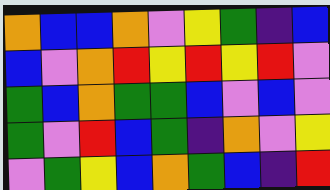[["orange", "blue", "blue", "orange", "violet", "yellow", "green", "indigo", "blue"], ["blue", "violet", "orange", "red", "yellow", "red", "yellow", "red", "violet"], ["green", "blue", "orange", "green", "green", "blue", "violet", "blue", "violet"], ["green", "violet", "red", "blue", "green", "indigo", "orange", "violet", "yellow"], ["violet", "green", "yellow", "blue", "orange", "green", "blue", "indigo", "red"]]